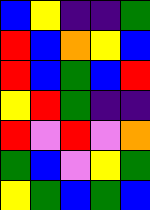[["blue", "yellow", "indigo", "indigo", "green"], ["red", "blue", "orange", "yellow", "blue"], ["red", "blue", "green", "blue", "red"], ["yellow", "red", "green", "indigo", "indigo"], ["red", "violet", "red", "violet", "orange"], ["green", "blue", "violet", "yellow", "green"], ["yellow", "green", "blue", "green", "blue"]]